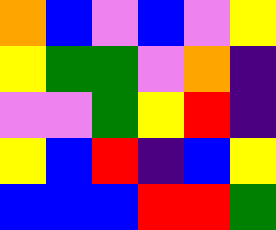[["orange", "blue", "violet", "blue", "violet", "yellow"], ["yellow", "green", "green", "violet", "orange", "indigo"], ["violet", "violet", "green", "yellow", "red", "indigo"], ["yellow", "blue", "red", "indigo", "blue", "yellow"], ["blue", "blue", "blue", "red", "red", "green"]]